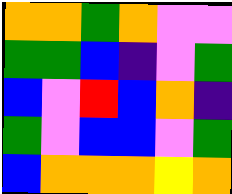[["orange", "orange", "green", "orange", "violet", "violet"], ["green", "green", "blue", "indigo", "violet", "green"], ["blue", "violet", "red", "blue", "orange", "indigo"], ["green", "violet", "blue", "blue", "violet", "green"], ["blue", "orange", "orange", "orange", "yellow", "orange"]]